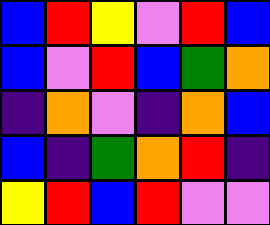[["blue", "red", "yellow", "violet", "red", "blue"], ["blue", "violet", "red", "blue", "green", "orange"], ["indigo", "orange", "violet", "indigo", "orange", "blue"], ["blue", "indigo", "green", "orange", "red", "indigo"], ["yellow", "red", "blue", "red", "violet", "violet"]]